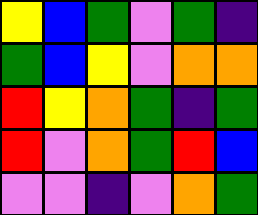[["yellow", "blue", "green", "violet", "green", "indigo"], ["green", "blue", "yellow", "violet", "orange", "orange"], ["red", "yellow", "orange", "green", "indigo", "green"], ["red", "violet", "orange", "green", "red", "blue"], ["violet", "violet", "indigo", "violet", "orange", "green"]]